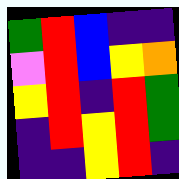[["green", "red", "blue", "indigo", "indigo"], ["violet", "red", "blue", "yellow", "orange"], ["yellow", "red", "indigo", "red", "green"], ["indigo", "red", "yellow", "red", "green"], ["indigo", "indigo", "yellow", "red", "indigo"]]